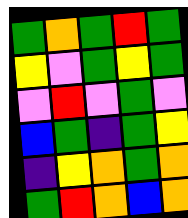[["green", "orange", "green", "red", "green"], ["yellow", "violet", "green", "yellow", "green"], ["violet", "red", "violet", "green", "violet"], ["blue", "green", "indigo", "green", "yellow"], ["indigo", "yellow", "orange", "green", "orange"], ["green", "red", "orange", "blue", "orange"]]